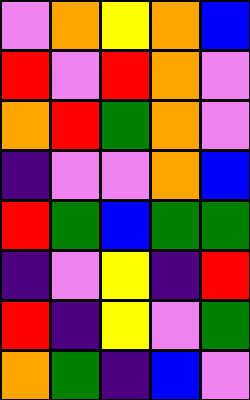[["violet", "orange", "yellow", "orange", "blue"], ["red", "violet", "red", "orange", "violet"], ["orange", "red", "green", "orange", "violet"], ["indigo", "violet", "violet", "orange", "blue"], ["red", "green", "blue", "green", "green"], ["indigo", "violet", "yellow", "indigo", "red"], ["red", "indigo", "yellow", "violet", "green"], ["orange", "green", "indigo", "blue", "violet"]]